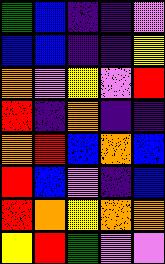[["green", "blue", "indigo", "indigo", "violet"], ["blue", "blue", "indigo", "indigo", "yellow"], ["orange", "violet", "yellow", "violet", "red"], ["red", "indigo", "orange", "indigo", "indigo"], ["orange", "red", "blue", "orange", "blue"], ["red", "blue", "violet", "indigo", "blue"], ["red", "orange", "yellow", "orange", "orange"], ["yellow", "red", "green", "violet", "violet"]]